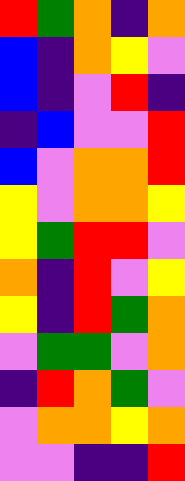[["red", "green", "orange", "indigo", "orange"], ["blue", "indigo", "orange", "yellow", "violet"], ["blue", "indigo", "violet", "red", "indigo"], ["indigo", "blue", "violet", "violet", "red"], ["blue", "violet", "orange", "orange", "red"], ["yellow", "violet", "orange", "orange", "yellow"], ["yellow", "green", "red", "red", "violet"], ["orange", "indigo", "red", "violet", "yellow"], ["yellow", "indigo", "red", "green", "orange"], ["violet", "green", "green", "violet", "orange"], ["indigo", "red", "orange", "green", "violet"], ["violet", "orange", "orange", "yellow", "orange"], ["violet", "violet", "indigo", "indigo", "red"]]